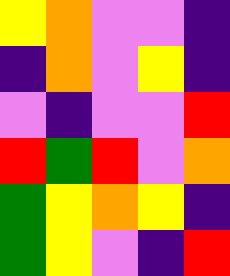[["yellow", "orange", "violet", "violet", "indigo"], ["indigo", "orange", "violet", "yellow", "indigo"], ["violet", "indigo", "violet", "violet", "red"], ["red", "green", "red", "violet", "orange"], ["green", "yellow", "orange", "yellow", "indigo"], ["green", "yellow", "violet", "indigo", "red"]]